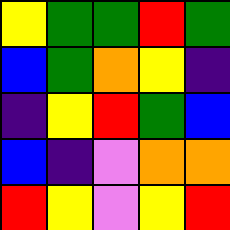[["yellow", "green", "green", "red", "green"], ["blue", "green", "orange", "yellow", "indigo"], ["indigo", "yellow", "red", "green", "blue"], ["blue", "indigo", "violet", "orange", "orange"], ["red", "yellow", "violet", "yellow", "red"]]